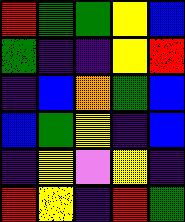[["red", "green", "green", "yellow", "blue"], ["green", "indigo", "indigo", "yellow", "red"], ["indigo", "blue", "orange", "green", "blue"], ["blue", "green", "yellow", "indigo", "blue"], ["indigo", "yellow", "violet", "yellow", "indigo"], ["red", "yellow", "indigo", "red", "green"]]